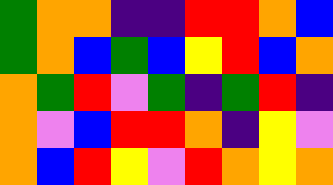[["green", "orange", "orange", "indigo", "indigo", "red", "red", "orange", "blue"], ["green", "orange", "blue", "green", "blue", "yellow", "red", "blue", "orange"], ["orange", "green", "red", "violet", "green", "indigo", "green", "red", "indigo"], ["orange", "violet", "blue", "red", "red", "orange", "indigo", "yellow", "violet"], ["orange", "blue", "red", "yellow", "violet", "red", "orange", "yellow", "orange"]]